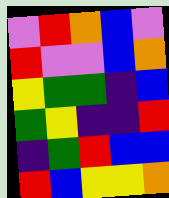[["violet", "red", "orange", "blue", "violet"], ["red", "violet", "violet", "blue", "orange"], ["yellow", "green", "green", "indigo", "blue"], ["green", "yellow", "indigo", "indigo", "red"], ["indigo", "green", "red", "blue", "blue"], ["red", "blue", "yellow", "yellow", "orange"]]